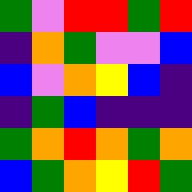[["green", "violet", "red", "red", "green", "red"], ["indigo", "orange", "green", "violet", "violet", "blue"], ["blue", "violet", "orange", "yellow", "blue", "indigo"], ["indigo", "green", "blue", "indigo", "indigo", "indigo"], ["green", "orange", "red", "orange", "green", "orange"], ["blue", "green", "orange", "yellow", "red", "green"]]